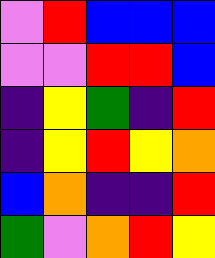[["violet", "red", "blue", "blue", "blue"], ["violet", "violet", "red", "red", "blue"], ["indigo", "yellow", "green", "indigo", "red"], ["indigo", "yellow", "red", "yellow", "orange"], ["blue", "orange", "indigo", "indigo", "red"], ["green", "violet", "orange", "red", "yellow"]]